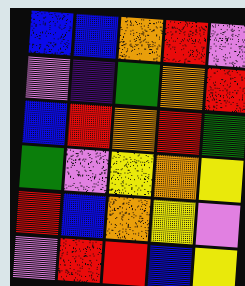[["blue", "blue", "orange", "red", "violet"], ["violet", "indigo", "green", "orange", "red"], ["blue", "red", "orange", "red", "green"], ["green", "violet", "yellow", "orange", "yellow"], ["red", "blue", "orange", "yellow", "violet"], ["violet", "red", "red", "blue", "yellow"]]